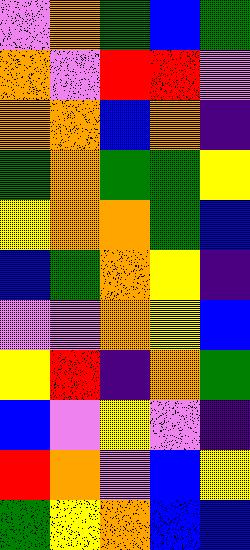[["violet", "orange", "green", "blue", "green"], ["orange", "violet", "red", "red", "violet"], ["orange", "orange", "blue", "orange", "indigo"], ["green", "orange", "green", "green", "yellow"], ["yellow", "orange", "orange", "green", "blue"], ["blue", "green", "orange", "yellow", "indigo"], ["violet", "violet", "orange", "yellow", "blue"], ["yellow", "red", "indigo", "orange", "green"], ["blue", "violet", "yellow", "violet", "indigo"], ["red", "orange", "violet", "blue", "yellow"], ["green", "yellow", "orange", "blue", "blue"]]